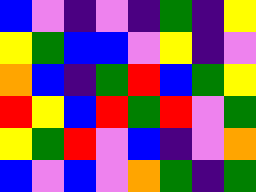[["blue", "violet", "indigo", "violet", "indigo", "green", "indigo", "yellow"], ["yellow", "green", "blue", "blue", "violet", "yellow", "indigo", "violet"], ["orange", "blue", "indigo", "green", "red", "blue", "green", "yellow"], ["red", "yellow", "blue", "red", "green", "red", "violet", "green"], ["yellow", "green", "red", "violet", "blue", "indigo", "violet", "orange"], ["blue", "violet", "blue", "violet", "orange", "green", "indigo", "green"]]